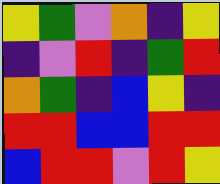[["yellow", "green", "violet", "orange", "indigo", "yellow"], ["indigo", "violet", "red", "indigo", "green", "red"], ["orange", "green", "indigo", "blue", "yellow", "indigo"], ["red", "red", "blue", "blue", "red", "red"], ["blue", "red", "red", "violet", "red", "yellow"]]